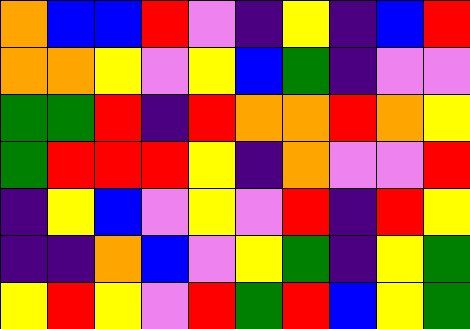[["orange", "blue", "blue", "red", "violet", "indigo", "yellow", "indigo", "blue", "red"], ["orange", "orange", "yellow", "violet", "yellow", "blue", "green", "indigo", "violet", "violet"], ["green", "green", "red", "indigo", "red", "orange", "orange", "red", "orange", "yellow"], ["green", "red", "red", "red", "yellow", "indigo", "orange", "violet", "violet", "red"], ["indigo", "yellow", "blue", "violet", "yellow", "violet", "red", "indigo", "red", "yellow"], ["indigo", "indigo", "orange", "blue", "violet", "yellow", "green", "indigo", "yellow", "green"], ["yellow", "red", "yellow", "violet", "red", "green", "red", "blue", "yellow", "green"]]